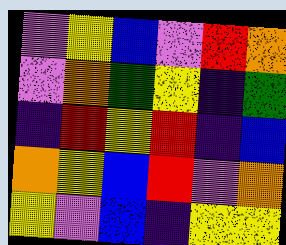[["violet", "yellow", "blue", "violet", "red", "orange"], ["violet", "orange", "green", "yellow", "indigo", "green"], ["indigo", "red", "yellow", "red", "indigo", "blue"], ["orange", "yellow", "blue", "red", "violet", "orange"], ["yellow", "violet", "blue", "indigo", "yellow", "yellow"]]